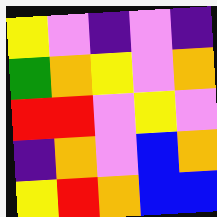[["yellow", "violet", "indigo", "violet", "indigo"], ["green", "orange", "yellow", "violet", "orange"], ["red", "red", "violet", "yellow", "violet"], ["indigo", "orange", "violet", "blue", "orange"], ["yellow", "red", "orange", "blue", "blue"]]